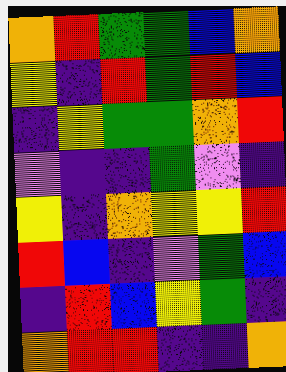[["orange", "red", "green", "green", "blue", "orange"], ["yellow", "indigo", "red", "green", "red", "blue"], ["indigo", "yellow", "green", "green", "orange", "red"], ["violet", "indigo", "indigo", "green", "violet", "indigo"], ["yellow", "indigo", "orange", "yellow", "yellow", "red"], ["red", "blue", "indigo", "violet", "green", "blue"], ["indigo", "red", "blue", "yellow", "green", "indigo"], ["orange", "red", "red", "indigo", "indigo", "orange"]]